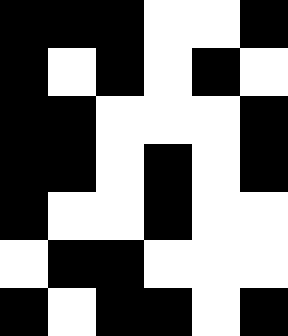[["black", "black", "black", "white", "white", "black"], ["black", "white", "black", "white", "black", "white"], ["black", "black", "white", "white", "white", "black"], ["black", "black", "white", "black", "white", "black"], ["black", "white", "white", "black", "white", "white"], ["white", "black", "black", "white", "white", "white"], ["black", "white", "black", "black", "white", "black"]]